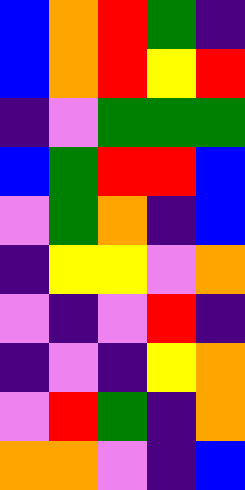[["blue", "orange", "red", "green", "indigo"], ["blue", "orange", "red", "yellow", "red"], ["indigo", "violet", "green", "green", "green"], ["blue", "green", "red", "red", "blue"], ["violet", "green", "orange", "indigo", "blue"], ["indigo", "yellow", "yellow", "violet", "orange"], ["violet", "indigo", "violet", "red", "indigo"], ["indigo", "violet", "indigo", "yellow", "orange"], ["violet", "red", "green", "indigo", "orange"], ["orange", "orange", "violet", "indigo", "blue"]]